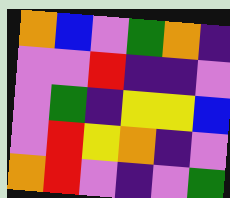[["orange", "blue", "violet", "green", "orange", "indigo"], ["violet", "violet", "red", "indigo", "indigo", "violet"], ["violet", "green", "indigo", "yellow", "yellow", "blue"], ["violet", "red", "yellow", "orange", "indigo", "violet"], ["orange", "red", "violet", "indigo", "violet", "green"]]